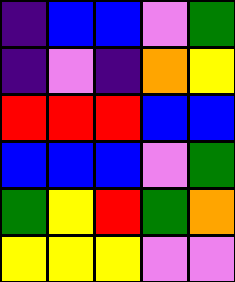[["indigo", "blue", "blue", "violet", "green"], ["indigo", "violet", "indigo", "orange", "yellow"], ["red", "red", "red", "blue", "blue"], ["blue", "blue", "blue", "violet", "green"], ["green", "yellow", "red", "green", "orange"], ["yellow", "yellow", "yellow", "violet", "violet"]]